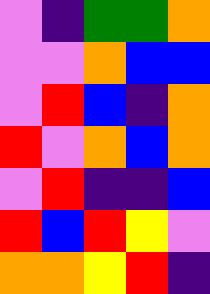[["violet", "indigo", "green", "green", "orange"], ["violet", "violet", "orange", "blue", "blue"], ["violet", "red", "blue", "indigo", "orange"], ["red", "violet", "orange", "blue", "orange"], ["violet", "red", "indigo", "indigo", "blue"], ["red", "blue", "red", "yellow", "violet"], ["orange", "orange", "yellow", "red", "indigo"]]